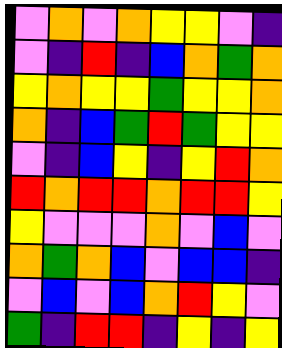[["violet", "orange", "violet", "orange", "yellow", "yellow", "violet", "indigo"], ["violet", "indigo", "red", "indigo", "blue", "orange", "green", "orange"], ["yellow", "orange", "yellow", "yellow", "green", "yellow", "yellow", "orange"], ["orange", "indigo", "blue", "green", "red", "green", "yellow", "yellow"], ["violet", "indigo", "blue", "yellow", "indigo", "yellow", "red", "orange"], ["red", "orange", "red", "red", "orange", "red", "red", "yellow"], ["yellow", "violet", "violet", "violet", "orange", "violet", "blue", "violet"], ["orange", "green", "orange", "blue", "violet", "blue", "blue", "indigo"], ["violet", "blue", "violet", "blue", "orange", "red", "yellow", "violet"], ["green", "indigo", "red", "red", "indigo", "yellow", "indigo", "yellow"]]